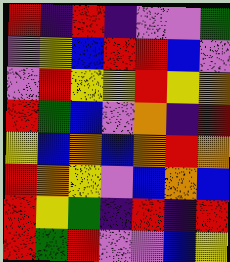[["red", "indigo", "red", "indigo", "violet", "violet", "green"], ["violet", "yellow", "blue", "red", "red", "blue", "violet"], ["violet", "red", "yellow", "yellow", "red", "yellow", "orange"], ["red", "green", "blue", "violet", "orange", "indigo", "red"], ["yellow", "blue", "orange", "blue", "orange", "red", "orange"], ["red", "orange", "yellow", "violet", "blue", "orange", "blue"], ["red", "yellow", "green", "indigo", "red", "indigo", "red"], ["red", "green", "red", "violet", "violet", "blue", "yellow"]]